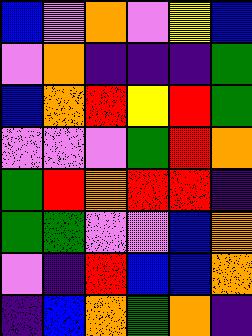[["blue", "violet", "orange", "violet", "yellow", "blue"], ["violet", "orange", "indigo", "indigo", "indigo", "green"], ["blue", "orange", "red", "yellow", "red", "green"], ["violet", "violet", "violet", "green", "red", "orange"], ["green", "red", "orange", "red", "red", "indigo"], ["green", "green", "violet", "violet", "blue", "orange"], ["violet", "indigo", "red", "blue", "blue", "orange"], ["indigo", "blue", "orange", "green", "orange", "indigo"]]